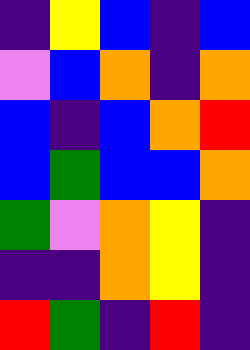[["indigo", "yellow", "blue", "indigo", "blue"], ["violet", "blue", "orange", "indigo", "orange"], ["blue", "indigo", "blue", "orange", "red"], ["blue", "green", "blue", "blue", "orange"], ["green", "violet", "orange", "yellow", "indigo"], ["indigo", "indigo", "orange", "yellow", "indigo"], ["red", "green", "indigo", "red", "indigo"]]